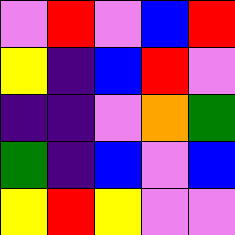[["violet", "red", "violet", "blue", "red"], ["yellow", "indigo", "blue", "red", "violet"], ["indigo", "indigo", "violet", "orange", "green"], ["green", "indigo", "blue", "violet", "blue"], ["yellow", "red", "yellow", "violet", "violet"]]